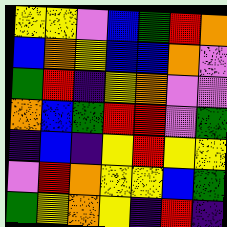[["yellow", "yellow", "violet", "blue", "green", "red", "orange"], ["blue", "orange", "yellow", "blue", "blue", "orange", "violet"], ["green", "red", "indigo", "yellow", "orange", "violet", "violet"], ["orange", "blue", "green", "red", "red", "violet", "green"], ["indigo", "blue", "indigo", "yellow", "red", "yellow", "yellow"], ["violet", "red", "orange", "yellow", "yellow", "blue", "green"], ["green", "yellow", "orange", "yellow", "indigo", "red", "indigo"]]